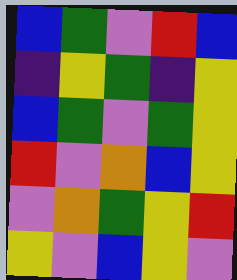[["blue", "green", "violet", "red", "blue"], ["indigo", "yellow", "green", "indigo", "yellow"], ["blue", "green", "violet", "green", "yellow"], ["red", "violet", "orange", "blue", "yellow"], ["violet", "orange", "green", "yellow", "red"], ["yellow", "violet", "blue", "yellow", "violet"]]